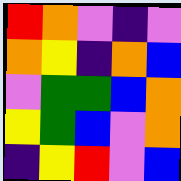[["red", "orange", "violet", "indigo", "violet"], ["orange", "yellow", "indigo", "orange", "blue"], ["violet", "green", "green", "blue", "orange"], ["yellow", "green", "blue", "violet", "orange"], ["indigo", "yellow", "red", "violet", "blue"]]